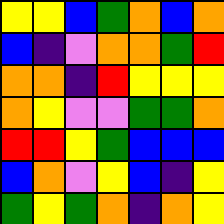[["yellow", "yellow", "blue", "green", "orange", "blue", "orange"], ["blue", "indigo", "violet", "orange", "orange", "green", "red"], ["orange", "orange", "indigo", "red", "yellow", "yellow", "yellow"], ["orange", "yellow", "violet", "violet", "green", "green", "orange"], ["red", "red", "yellow", "green", "blue", "blue", "blue"], ["blue", "orange", "violet", "yellow", "blue", "indigo", "yellow"], ["green", "yellow", "green", "orange", "indigo", "orange", "yellow"]]